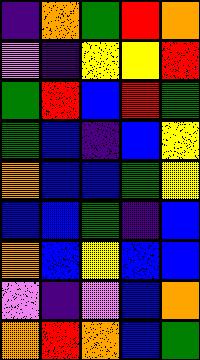[["indigo", "orange", "green", "red", "orange"], ["violet", "indigo", "yellow", "yellow", "red"], ["green", "red", "blue", "red", "green"], ["green", "blue", "indigo", "blue", "yellow"], ["orange", "blue", "blue", "green", "yellow"], ["blue", "blue", "green", "indigo", "blue"], ["orange", "blue", "yellow", "blue", "blue"], ["violet", "indigo", "violet", "blue", "orange"], ["orange", "red", "orange", "blue", "green"]]